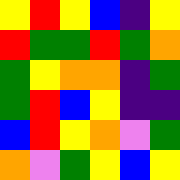[["yellow", "red", "yellow", "blue", "indigo", "yellow"], ["red", "green", "green", "red", "green", "orange"], ["green", "yellow", "orange", "orange", "indigo", "green"], ["green", "red", "blue", "yellow", "indigo", "indigo"], ["blue", "red", "yellow", "orange", "violet", "green"], ["orange", "violet", "green", "yellow", "blue", "yellow"]]